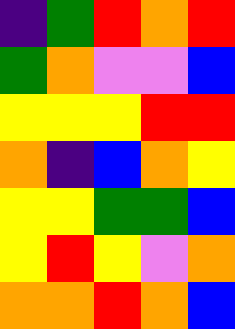[["indigo", "green", "red", "orange", "red"], ["green", "orange", "violet", "violet", "blue"], ["yellow", "yellow", "yellow", "red", "red"], ["orange", "indigo", "blue", "orange", "yellow"], ["yellow", "yellow", "green", "green", "blue"], ["yellow", "red", "yellow", "violet", "orange"], ["orange", "orange", "red", "orange", "blue"]]